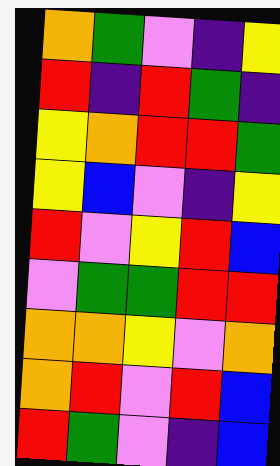[["orange", "green", "violet", "indigo", "yellow"], ["red", "indigo", "red", "green", "indigo"], ["yellow", "orange", "red", "red", "green"], ["yellow", "blue", "violet", "indigo", "yellow"], ["red", "violet", "yellow", "red", "blue"], ["violet", "green", "green", "red", "red"], ["orange", "orange", "yellow", "violet", "orange"], ["orange", "red", "violet", "red", "blue"], ["red", "green", "violet", "indigo", "blue"]]